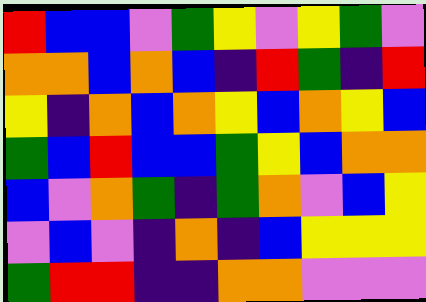[["red", "blue", "blue", "violet", "green", "yellow", "violet", "yellow", "green", "violet"], ["orange", "orange", "blue", "orange", "blue", "indigo", "red", "green", "indigo", "red"], ["yellow", "indigo", "orange", "blue", "orange", "yellow", "blue", "orange", "yellow", "blue"], ["green", "blue", "red", "blue", "blue", "green", "yellow", "blue", "orange", "orange"], ["blue", "violet", "orange", "green", "indigo", "green", "orange", "violet", "blue", "yellow"], ["violet", "blue", "violet", "indigo", "orange", "indigo", "blue", "yellow", "yellow", "yellow"], ["green", "red", "red", "indigo", "indigo", "orange", "orange", "violet", "violet", "violet"]]